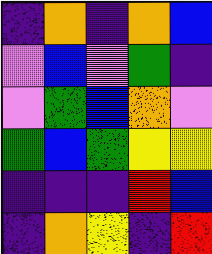[["indigo", "orange", "indigo", "orange", "blue"], ["violet", "blue", "violet", "green", "indigo"], ["violet", "green", "blue", "orange", "violet"], ["green", "blue", "green", "yellow", "yellow"], ["indigo", "indigo", "indigo", "red", "blue"], ["indigo", "orange", "yellow", "indigo", "red"]]